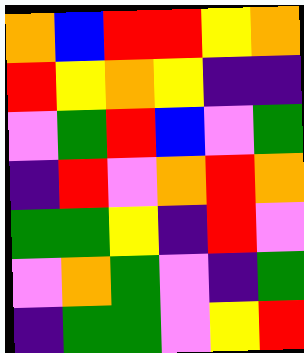[["orange", "blue", "red", "red", "yellow", "orange"], ["red", "yellow", "orange", "yellow", "indigo", "indigo"], ["violet", "green", "red", "blue", "violet", "green"], ["indigo", "red", "violet", "orange", "red", "orange"], ["green", "green", "yellow", "indigo", "red", "violet"], ["violet", "orange", "green", "violet", "indigo", "green"], ["indigo", "green", "green", "violet", "yellow", "red"]]